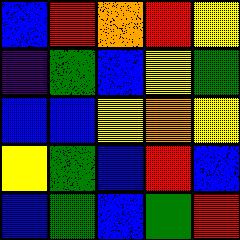[["blue", "red", "orange", "red", "yellow"], ["indigo", "green", "blue", "yellow", "green"], ["blue", "blue", "yellow", "orange", "yellow"], ["yellow", "green", "blue", "red", "blue"], ["blue", "green", "blue", "green", "red"]]